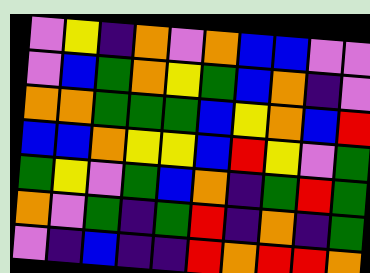[["violet", "yellow", "indigo", "orange", "violet", "orange", "blue", "blue", "violet", "violet"], ["violet", "blue", "green", "orange", "yellow", "green", "blue", "orange", "indigo", "violet"], ["orange", "orange", "green", "green", "green", "blue", "yellow", "orange", "blue", "red"], ["blue", "blue", "orange", "yellow", "yellow", "blue", "red", "yellow", "violet", "green"], ["green", "yellow", "violet", "green", "blue", "orange", "indigo", "green", "red", "green"], ["orange", "violet", "green", "indigo", "green", "red", "indigo", "orange", "indigo", "green"], ["violet", "indigo", "blue", "indigo", "indigo", "red", "orange", "red", "red", "orange"]]